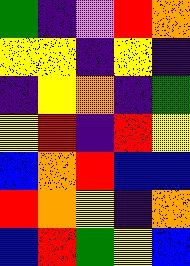[["green", "indigo", "violet", "red", "orange"], ["yellow", "yellow", "indigo", "yellow", "indigo"], ["indigo", "yellow", "orange", "indigo", "green"], ["yellow", "red", "indigo", "red", "yellow"], ["blue", "orange", "red", "blue", "blue"], ["red", "orange", "yellow", "indigo", "orange"], ["blue", "red", "green", "yellow", "blue"]]